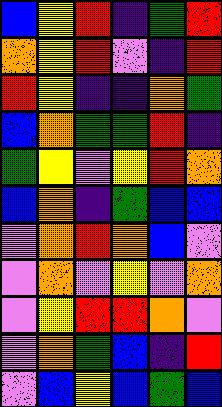[["blue", "yellow", "red", "indigo", "green", "red"], ["orange", "yellow", "red", "violet", "indigo", "red"], ["red", "yellow", "indigo", "indigo", "orange", "green"], ["blue", "orange", "green", "green", "red", "indigo"], ["green", "yellow", "violet", "yellow", "red", "orange"], ["blue", "orange", "indigo", "green", "blue", "blue"], ["violet", "orange", "red", "orange", "blue", "violet"], ["violet", "orange", "violet", "yellow", "violet", "orange"], ["violet", "yellow", "red", "red", "orange", "violet"], ["violet", "orange", "green", "blue", "indigo", "red"], ["violet", "blue", "yellow", "blue", "green", "blue"]]